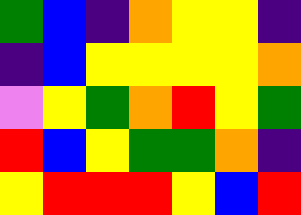[["green", "blue", "indigo", "orange", "yellow", "yellow", "indigo"], ["indigo", "blue", "yellow", "yellow", "yellow", "yellow", "orange"], ["violet", "yellow", "green", "orange", "red", "yellow", "green"], ["red", "blue", "yellow", "green", "green", "orange", "indigo"], ["yellow", "red", "red", "red", "yellow", "blue", "red"]]